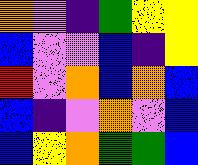[["orange", "violet", "indigo", "green", "yellow", "yellow"], ["blue", "violet", "violet", "blue", "indigo", "yellow"], ["red", "violet", "orange", "blue", "orange", "blue"], ["blue", "indigo", "violet", "orange", "violet", "blue"], ["blue", "yellow", "orange", "green", "green", "blue"]]